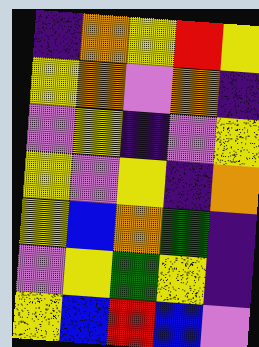[["indigo", "orange", "yellow", "red", "yellow"], ["yellow", "orange", "violet", "orange", "indigo"], ["violet", "yellow", "indigo", "violet", "yellow"], ["yellow", "violet", "yellow", "indigo", "orange"], ["yellow", "blue", "orange", "green", "indigo"], ["violet", "yellow", "green", "yellow", "indigo"], ["yellow", "blue", "red", "blue", "violet"]]